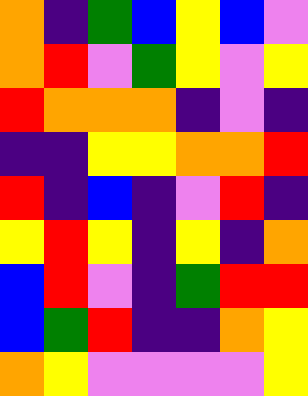[["orange", "indigo", "green", "blue", "yellow", "blue", "violet"], ["orange", "red", "violet", "green", "yellow", "violet", "yellow"], ["red", "orange", "orange", "orange", "indigo", "violet", "indigo"], ["indigo", "indigo", "yellow", "yellow", "orange", "orange", "red"], ["red", "indigo", "blue", "indigo", "violet", "red", "indigo"], ["yellow", "red", "yellow", "indigo", "yellow", "indigo", "orange"], ["blue", "red", "violet", "indigo", "green", "red", "red"], ["blue", "green", "red", "indigo", "indigo", "orange", "yellow"], ["orange", "yellow", "violet", "violet", "violet", "violet", "yellow"]]